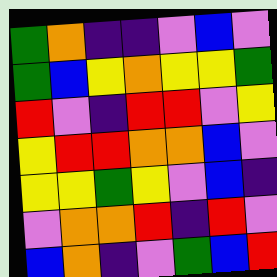[["green", "orange", "indigo", "indigo", "violet", "blue", "violet"], ["green", "blue", "yellow", "orange", "yellow", "yellow", "green"], ["red", "violet", "indigo", "red", "red", "violet", "yellow"], ["yellow", "red", "red", "orange", "orange", "blue", "violet"], ["yellow", "yellow", "green", "yellow", "violet", "blue", "indigo"], ["violet", "orange", "orange", "red", "indigo", "red", "violet"], ["blue", "orange", "indigo", "violet", "green", "blue", "red"]]